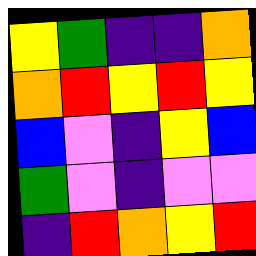[["yellow", "green", "indigo", "indigo", "orange"], ["orange", "red", "yellow", "red", "yellow"], ["blue", "violet", "indigo", "yellow", "blue"], ["green", "violet", "indigo", "violet", "violet"], ["indigo", "red", "orange", "yellow", "red"]]